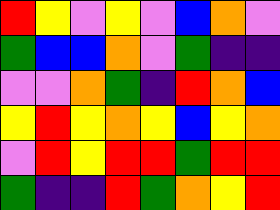[["red", "yellow", "violet", "yellow", "violet", "blue", "orange", "violet"], ["green", "blue", "blue", "orange", "violet", "green", "indigo", "indigo"], ["violet", "violet", "orange", "green", "indigo", "red", "orange", "blue"], ["yellow", "red", "yellow", "orange", "yellow", "blue", "yellow", "orange"], ["violet", "red", "yellow", "red", "red", "green", "red", "red"], ["green", "indigo", "indigo", "red", "green", "orange", "yellow", "red"]]